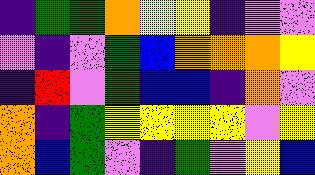[["indigo", "green", "green", "orange", "yellow", "yellow", "indigo", "violet", "violet"], ["violet", "indigo", "violet", "green", "blue", "orange", "orange", "orange", "yellow"], ["indigo", "red", "violet", "green", "blue", "blue", "indigo", "orange", "violet"], ["orange", "indigo", "green", "yellow", "yellow", "yellow", "yellow", "violet", "yellow"], ["orange", "blue", "green", "violet", "indigo", "green", "violet", "yellow", "blue"]]